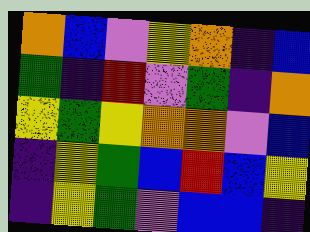[["orange", "blue", "violet", "yellow", "orange", "indigo", "blue"], ["green", "indigo", "red", "violet", "green", "indigo", "orange"], ["yellow", "green", "yellow", "orange", "orange", "violet", "blue"], ["indigo", "yellow", "green", "blue", "red", "blue", "yellow"], ["indigo", "yellow", "green", "violet", "blue", "blue", "indigo"]]